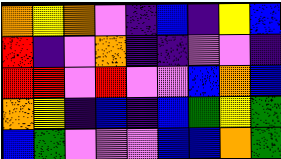[["orange", "yellow", "orange", "violet", "indigo", "blue", "indigo", "yellow", "blue"], ["red", "indigo", "violet", "orange", "indigo", "indigo", "violet", "violet", "indigo"], ["red", "red", "violet", "red", "violet", "violet", "blue", "orange", "blue"], ["orange", "yellow", "indigo", "blue", "indigo", "blue", "green", "yellow", "green"], ["blue", "green", "violet", "violet", "violet", "blue", "blue", "orange", "green"]]